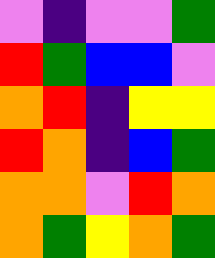[["violet", "indigo", "violet", "violet", "green"], ["red", "green", "blue", "blue", "violet"], ["orange", "red", "indigo", "yellow", "yellow"], ["red", "orange", "indigo", "blue", "green"], ["orange", "orange", "violet", "red", "orange"], ["orange", "green", "yellow", "orange", "green"]]